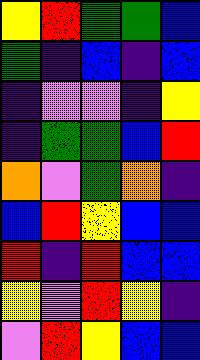[["yellow", "red", "green", "green", "blue"], ["green", "indigo", "blue", "indigo", "blue"], ["indigo", "violet", "violet", "indigo", "yellow"], ["indigo", "green", "green", "blue", "red"], ["orange", "violet", "green", "orange", "indigo"], ["blue", "red", "yellow", "blue", "blue"], ["red", "indigo", "red", "blue", "blue"], ["yellow", "violet", "red", "yellow", "indigo"], ["violet", "red", "yellow", "blue", "blue"]]